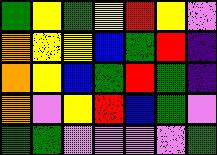[["green", "yellow", "green", "yellow", "red", "yellow", "violet"], ["orange", "yellow", "yellow", "blue", "green", "red", "indigo"], ["orange", "yellow", "blue", "green", "red", "green", "indigo"], ["orange", "violet", "yellow", "red", "blue", "green", "violet"], ["green", "green", "violet", "violet", "violet", "violet", "green"]]